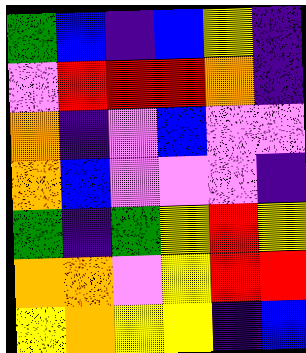[["green", "blue", "indigo", "blue", "yellow", "indigo"], ["violet", "red", "red", "red", "orange", "indigo"], ["orange", "indigo", "violet", "blue", "violet", "violet"], ["orange", "blue", "violet", "violet", "violet", "indigo"], ["green", "indigo", "green", "yellow", "red", "yellow"], ["orange", "orange", "violet", "yellow", "red", "red"], ["yellow", "orange", "yellow", "yellow", "indigo", "blue"]]